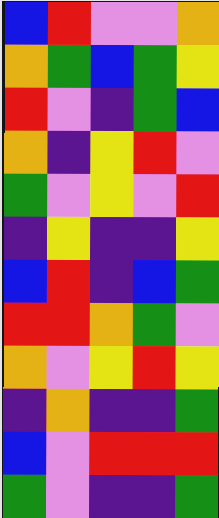[["blue", "red", "violet", "violet", "orange"], ["orange", "green", "blue", "green", "yellow"], ["red", "violet", "indigo", "green", "blue"], ["orange", "indigo", "yellow", "red", "violet"], ["green", "violet", "yellow", "violet", "red"], ["indigo", "yellow", "indigo", "indigo", "yellow"], ["blue", "red", "indigo", "blue", "green"], ["red", "red", "orange", "green", "violet"], ["orange", "violet", "yellow", "red", "yellow"], ["indigo", "orange", "indigo", "indigo", "green"], ["blue", "violet", "red", "red", "red"], ["green", "violet", "indigo", "indigo", "green"]]